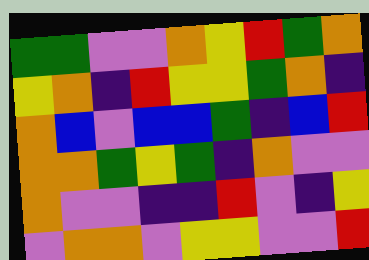[["green", "green", "violet", "violet", "orange", "yellow", "red", "green", "orange"], ["yellow", "orange", "indigo", "red", "yellow", "yellow", "green", "orange", "indigo"], ["orange", "blue", "violet", "blue", "blue", "green", "indigo", "blue", "red"], ["orange", "orange", "green", "yellow", "green", "indigo", "orange", "violet", "violet"], ["orange", "violet", "violet", "indigo", "indigo", "red", "violet", "indigo", "yellow"], ["violet", "orange", "orange", "violet", "yellow", "yellow", "violet", "violet", "red"]]